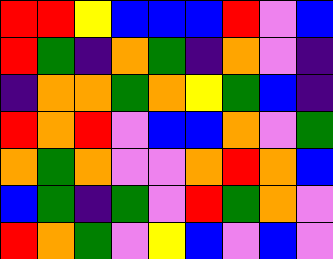[["red", "red", "yellow", "blue", "blue", "blue", "red", "violet", "blue"], ["red", "green", "indigo", "orange", "green", "indigo", "orange", "violet", "indigo"], ["indigo", "orange", "orange", "green", "orange", "yellow", "green", "blue", "indigo"], ["red", "orange", "red", "violet", "blue", "blue", "orange", "violet", "green"], ["orange", "green", "orange", "violet", "violet", "orange", "red", "orange", "blue"], ["blue", "green", "indigo", "green", "violet", "red", "green", "orange", "violet"], ["red", "orange", "green", "violet", "yellow", "blue", "violet", "blue", "violet"]]